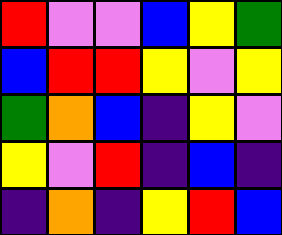[["red", "violet", "violet", "blue", "yellow", "green"], ["blue", "red", "red", "yellow", "violet", "yellow"], ["green", "orange", "blue", "indigo", "yellow", "violet"], ["yellow", "violet", "red", "indigo", "blue", "indigo"], ["indigo", "orange", "indigo", "yellow", "red", "blue"]]